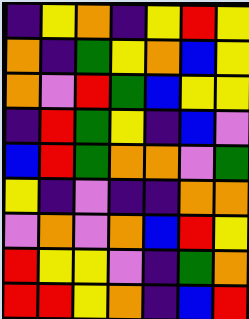[["indigo", "yellow", "orange", "indigo", "yellow", "red", "yellow"], ["orange", "indigo", "green", "yellow", "orange", "blue", "yellow"], ["orange", "violet", "red", "green", "blue", "yellow", "yellow"], ["indigo", "red", "green", "yellow", "indigo", "blue", "violet"], ["blue", "red", "green", "orange", "orange", "violet", "green"], ["yellow", "indigo", "violet", "indigo", "indigo", "orange", "orange"], ["violet", "orange", "violet", "orange", "blue", "red", "yellow"], ["red", "yellow", "yellow", "violet", "indigo", "green", "orange"], ["red", "red", "yellow", "orange", "indigo", "blue", "red"]]